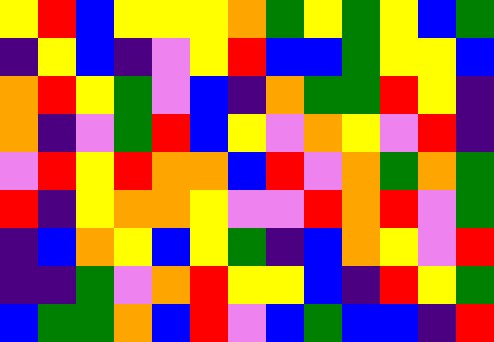[["yellow", "red", "blue", "yellow", "yellow", "yellow", "orange", "green", "yellow", "green", "yellow", "blue", "green"], ["indigo", "yellow", "blue", "indigo", "violet", "yellow", "red", "blue", "blue", "green", "yellow", "yellow", "blue"], ["orange", "red", "yellow", "green", "violet", "blue", "indigo", "orange", "green", "green", "red", "yellow", "indigo"], ["orange", "indigo", "violet", "green", "red", "blue", "yellow", "violet", "orange", "yellow", "violet", "red", "indigo"], ["violet", "red", "yellow", "red", "orange", "orange", "blue", "red", "violet", "orange", "green", "orange", "green"], ["red", "indigo", "yellow", "orange", "orange", "yellow", "violet", "violet", "red", "orange", "red", "violet", "green"], ["indigo", "blue", "orange", "yellow", "blue", "yellow", "green", "indigo", "blue", "orange", "yellow", "violet", "red"], ["indigo", "indigo", "green", "violet", "orange", "red", "yellow", "yellow", "blue", "indigo", "red", "yellow", "green"], ["blue", "green", "green", "orange", "blue", "red", "violet", "blue", "green", "blue", "blue", "indigo", "red"]]